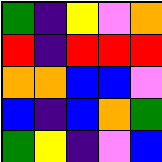[["green", "indigo", "yellow", "violet", "orange"], ["red", "indigo", "red", "red", "red"], ["orange", "orange", "blue", "blue", "violet"], ["blue", "indigo", "blue", "orange", "green"], ["green", "yellow", "indigo", "violet", "blue"]]